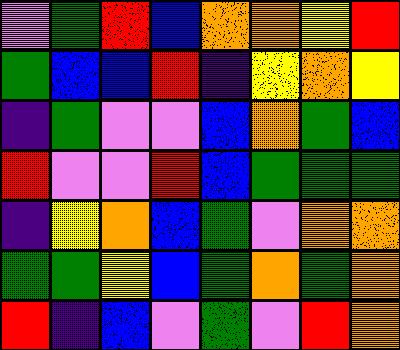[["violet", "green", "red", "blue", "orange", "orange", "yellow", "red"], ["green", "blue", "blue", "red", "indigo", "yellow", "orange", "yellow"], ["indigo", "green", "violet", "violet", "blue", "orange", "green", "blue"], ["red", "violet", "violet", "red", "blue", "green", "green", "green"], ["indigo", "yellow", "orange", "blue", "green", "violet", "orange", "orange"], ["green", "green", "yellow", "blue", "green", "orange", "green", "orange"], ["red", "indigo", "blue", "violet", "green", "violet", "red", "orange"]]